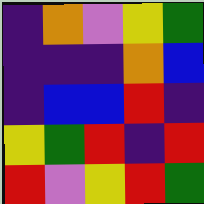[["indigo", "orange", "violet", "yellow", "green"], ["indigo", "indigo", "indigo", "orange", "blue"], ["indigo", "blue", "blue", "red", "indigo"], ["yellow", "green", "red", "indigo", "red"], ["red", "violet", "yellow", "red", "green"]]